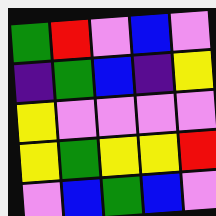[["green", "red", "violet", "blue", "violet"], ["indigo", "green", "blue", "indigo", "yellow"], ["yellow", "violet", "violet", "violet", "violet"], ["yellow", "green", "yellow", "yellow", "red"], ["violet", "blue", "green", "blue", "violet"]]